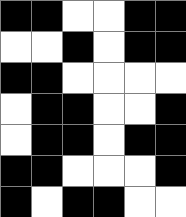[["black", "black", "white", "white", "black", "black"], ["white", "white", "black", "white", "black", "black"], ["black", "black", "white", "white", "white", "white"], ["white", "black", "black", "white", "white", "black"], ["white", "black", "black", "white", "black", "black"], ["black", "black", "white", "white", "white", "black"], ["black", "white", "black", "black", "white", "white"]]